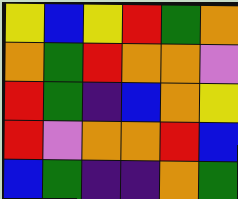[["yellow", "blue", "yellow", "red", "green", "orange"], ["orange", "green", "red", "orange", "orange", "violet"], ["red", "green", "indigo", "blue", "orange", "yellow"], ["red", "violet", "orange", "orange", "red", "blue"], ["blue", "green", "indigo", "indigo", "orange", "green"]]